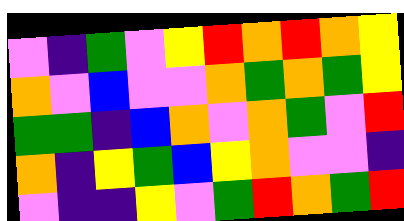[["violet", "indigo", "green", "violet", "yellow", "red", "orange", "red", "orange", "yellow"], ["orange", "violet", "blue", "violet", "violet", "orange", "green", "orange", "green", "yellow"], ["green", "green", "indigo", "blue", "orange", "violet", "orange", "green", "violet", "red"], ["orange", "indigo", "yellow", "green", "blue", "yellow", "orange", "violet", "violet", "indigo"], ["violet", "indigo", "indigo", "yellow", "violet", "green", "red", "orange", "green", "red"]]